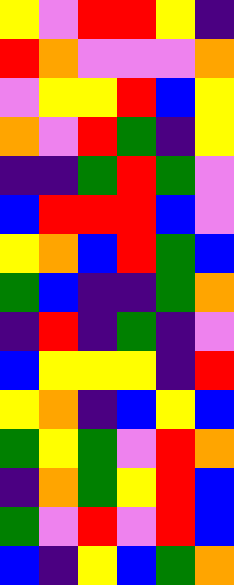[["yellow", "violet", "red", "red", "yellow", "indigo"], ["red", "orange", "violet", "violet", "violet", "orange"], ["violet", "yellow", "yellow", "red", "blue", "yellow"], ["orange", "violet", "red", "green", "indigo", "yellow"], ["indigo", "indigo", "green", "red", "green", "violet"], ["blue", "red", "red", "red", "blue", "violet"], ["yellow", "orange", "blue", "red", "green", "blue"], ["green", "blue", "indigo", "indigo", "green", "orange"], ["indigo", "red", "indigo", "green", "indigo", "violet"], ["blue", "yellow", "yellow", "yellow", "indigo", "red"], ["yellow", "orange", "indigo", "blue", "yellow", "blue"], ["green", "yellow", "green", "violet", "red", "orange"], ["indigo", "orange", "green", "yellow", "red", "blue"], ["green", "violet", "red", "violet", "red", "blue"], ["blue", "indigo", "yellow", "blue", "green", "orange"]]